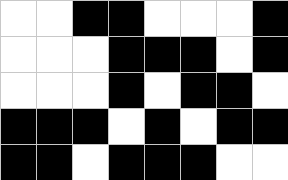[["white", "white", "black", "black", "white", "white", "white", "black"], ["white", "white", "white", "black", "black", "black", "white", "black"], ["white", "white", "white", "black", "white", "black", "black", "white"], ["black", "black", "black", "white", "black", "white", "black", "black"], ["black", "black", "white", "black", "black", "black", "white", "white"]]